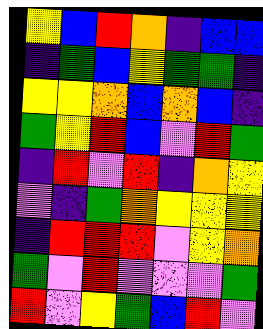[["yellow", "blue", "red", "orange", "indigo", "blue", "blue"], ["indigo", "green", "blue", "yellow", "green", "green", "indigo"], ["yellow", "yellow", "orange", "blue", "orange", "blue", "indigo"], ["green", "yellow", "red", "blue", "violet", "red", "green"], ["indigo", "red", "violet", "red", "indigo", "orange", "yellow"], ["violet", "indigo", "green", "orange", "yellow", "yellow", "yellow"], ["indigo", "red", "red", "red", "violet", "yellow", "orange"], ["green", "violet", "red", "violet", "violet", "violet", "green"], ["red", "violet", "yellow", "green", "blue", "red", "violet"]]